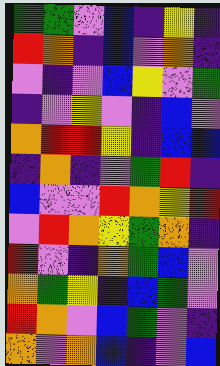[["green", "green", "violet", "blue", "indigo", "yellow", "indigo"], ["red", "orange", "indigo", "blue", "violet", "orange", "indigo"], ["violet", "indigo", "violet", "blue", "yellow", "violet", "green"], ["indigo", "violet", "yellow", "violet", "indigo", "blue", "violet"], ["orange", "red", "red", "yellow", "indigo", "blue", "blue"], ["indigo", "orange", "indigo", "violet", "green", "red", "indigo"], ["blue", "violet", "violet", "red", "orange", "yellow", "red"], ["violet", "red", "orange", "yellow", "green", "orange", "indigo"], ["red", "violet", "indigo", "orange", "green", "blue", "violet"], ["orange", "green", "yellow", "indigo", "blue", "green", "violet"], ["red", "orange", "violet", "blue", "green", "violet", "indigo"], ["orange", "violet", "orange", "blue", "indigo", "violet", "blue"]]